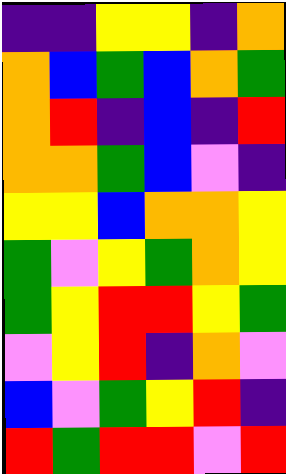[["indigo", "indigo", "yellow", "yellow", "indigo", "orange"], ["orange", "blue", "green", "blue", "orange", "green"], ["orange", "red", "indigo", "blue", "indigo", "red"], ["orange", "orange", "green", "blue", "violet", "indigo"], ["yellow", "yellow", "blue", "orange", "orange", "yellow"], ["green", "violet", "yellow", "green", "orange", "yellow"], ["green", "yellow", "red", "red", "yellow", "green"], ["violet", "yellow", "red", "indigo", "orange", "violet"], ["blue", "violet", "green", "yellow", "red", "indigo"], ["red", "green", "red", "red", "violet", "red"]]